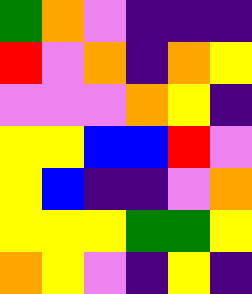[["green", "orange", "violet", "indigo", "indigo", "indigo"], ["red", "violet", "orange", "indigo", "orange", "yellow"], ["violet", "violet", "violet", "orange", "yellow", "indigo"], ["yellow", "yellow", "blue", "blue", "red", "violet"], ["yellow", "blue", "indigo", "indigo", "violet", "orange"], ["yellow", "yellow", "yellow", "green", "green", "yellow"], ["orange", "yellow", "violet", "indigo", "yellow", "indigo"]]